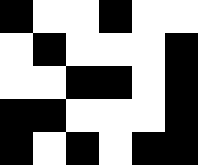[["black", "white", "white", "black", "white", "white"], ["white", "black", "white", "white", "white", "black"], ["white", "white", "black", "black", "white", "black"], ["black", "black", "white", "white", "white", "black"], ["black", "white", "black", "white", "black", "black"]]